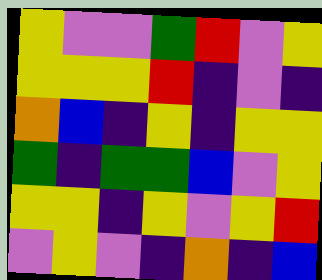[["yellow", "violet", "violet", "green", "red", "violet", "yellow"], ["yellow", "yellow", "yellow", "red", "indigo", "violet", "indigo"], ["orange", "blue", "indigo", "yellow", "indigo", "yellow", "yellow"], ["green", "indigo", "green", "green", "blue", "violet", "yellow"], ["yellow", "yellow", "indigo", "yellow", "violet", "yellow", "red"], ["violet", "yellow", "violet", "indigo", "orange", "indigo", "blue"]]